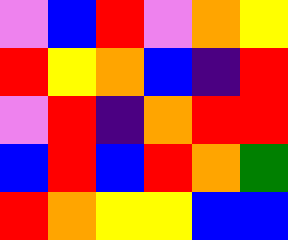[["violet", "blue", "red", "violet", "orange", "yellow"], ["red", "yellow", "orange", "blue", "indigo", "red"], ["violet", "red", "indigo", "orange", "red", "red"], ["blue", "red", "blue", "red", "orange", "green"], ["red", "orange", "yellow", "yellow", "blue", "blue"]]